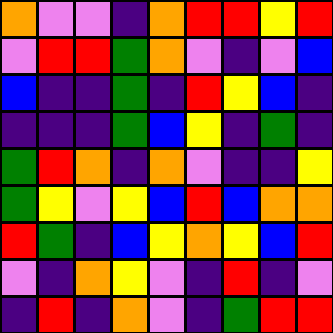[["orange", "violet", "violet", "indigo", "orange", "red", "red", "yellow", "red"], ["violet", "red", "red", "green", "orange", "violet", "indigo", "violet", "blue"], ["blue", "indigo", "indigo", "green", "indigo", "red", "yellow", "blue", "indigo"], ["indigo", "indigo", "indigo", "green", "blue", "yellow", "indigo", "green", "indigo"], ["green", "red", "orange", "indigo", "orange", "violet", "indigo", "indigo", "yellow"], ["green", "yellow", "violet", "yellow", "blue", "red", "blue", "orange", "orange"], ["red", "green", "indigo", "blue", "yellow", "orange", "yellow", "blue", "red"], ["violet", "indigo", "orange", "yellow", "violet", "indigo", "red", "indigo", "violet"], ["indigo", "red", "indigo", "orange", "violet", "indigo", "green", "red", "red"]]